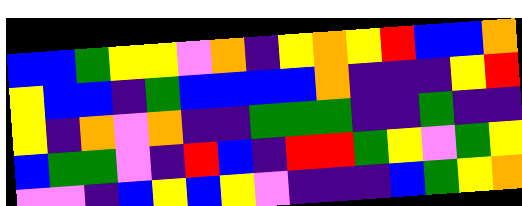[["blue", "blue", "green", "yellow", "yellow", "violet", "orange", "indigo", "yellow", "orange", "yellow", "red", "blue", "blue", "orange"], ["yellow", "blue", "blue", "indigo", "green", "blue", "blue", "blue", "blue", "orange", "indigo", "indigo", "indigo", "yellow", "red"], ["yellow", "indigo", "orange", "violet", "orange", "indigo", "indigo", "green", "green", "green", "indigo", "indigo", "green", "indigo", "indigo"], ["blue", "green", "green", "violet", "indigo", "red", "blue", "indigo", "red", "red", "green", "yellow", "violet", "green", "yellow"], ["violet", "violet", "indigo", "blue", "yellow", "blue", "yellow", "violet", "indigo", "indigo", "indigo", "blue", "green", "yellow", "orange"]]